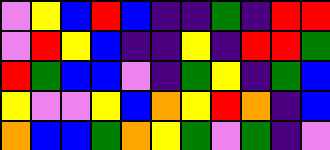[["violet", "yellow", "blue", "red", "blue", "indigo", "indigo", "green", "indigo", "red", "red"], ["violet", "red", "yellow", "blue", "indigo", "indigo", "yellow", "indigo", "red", "red", "green"], ["red", "green", "blue", "blue", "violet", "indigo", "green", "yellow", "indigo", "green", "blue"], ["yellow", "violet", "violet", "yellow", "blue", "orange", "yellow", "red", "orange", "indigo", "blue"], ["orange", "blue", "blue", "green", "orange", "yellow", "green", "violet", "green", "indigo", "violet"]]